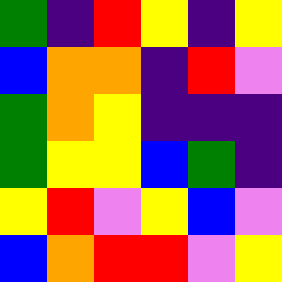[["green", "indigo", "red", "yellow", "indigo", "yellow"], ["blue", "orange", "orange", "indigo", "red", "violet"], ["green", "orange", "yellow", "indigo", "indigo", "indigo"], ["green", "yellow", "yellow", "blue", "green", "indigo"], ["yellow", "red", "violet", "yellow", "blue", "violet"], ["blue", "orange", "red", "red", "violet", "yellow"]]